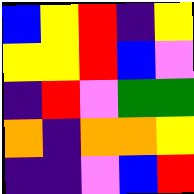[["blue", "yellow", "red", "indigo", "yellow"], ["yellow", "yellow", "red", "blue", "violet"], ["indigo", "red", "violet", "green", "green"], ["orange", "indigo", "orange", "orange", "yellow"], ["indigo", "indigo", "violet", "blue", "red"]]